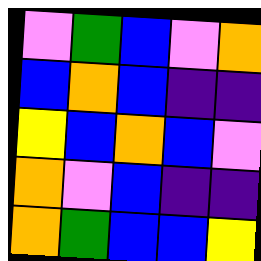[["violet", "green", "blue", "violet", "orange"], ["blue", "orange", "blue", "indigo", "indigo"], ["yellow", "blue", "orange", "blue", "violet"], ["orange", "violet", "blue", "indigo", "indigo"], ["orange", "green", "blue", "blue", "yellow"]]